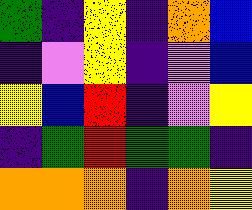[["green", "indigo", "yellow", "indigo", "orange", "blue"], ["indigo", "violet", "yellow", "indigo", "violet", "blue"], ["yellow", "blue", "red", "indigo", "violet", "yellow"], ["indigo", "green", "red", "green", "green", "indigo"], ["orange", "orange", "orange", "indigo", "orange", "yellow"]]